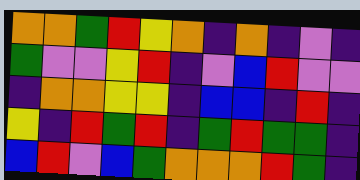[["orange", "orange", "green", "red", "yellow", "orange", "indigo", "orange", "indigo", "violet", "indigo"], ["green", "violet", "violet", "yellow", "red", "indigo", "violet", "blue", "red", "violet", "violet"], ["indigo", "orange", "orange", "yellow", "yellow", "indigo", "blue", "blue", "indigo", "red", "indigo"], ["yellow", "indigo", "red", "green", "red", "indigo", "green", "red", "green", "green", "indigo"], ["blue", "red", "violet", "blue", "green", "orange", "orange", "orange", "red", "green", "indigo"]]